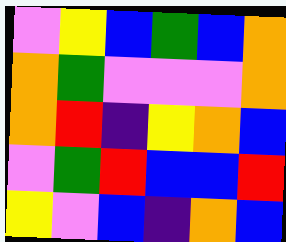[["violet", "yellow", "blue", "green", "blue", "orange"], ["orange", "green", "violet", "violet", "violet", "orange"], ["orange", "red", "indigo", "yellow", "orange", "blue"], ["violet", "green", "red", "blue", "blue", "red"], ["yellow", "violet", "blue", "indigo", "orange", "blue"]]